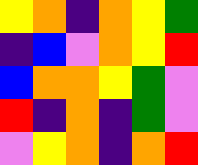[["yellow", "orange", "indigo", "orange", "yellow", "green"], ["indigo", "blue", "violet", "orange", "yellow", "red"], ["blue", "orange", "orange", "yellow", "green", "violet"], ["red", "indigo", "orange", "indigo", "green", "violet"], ["violet", "yellow", "orange", "indigo", "orange", "red"]]